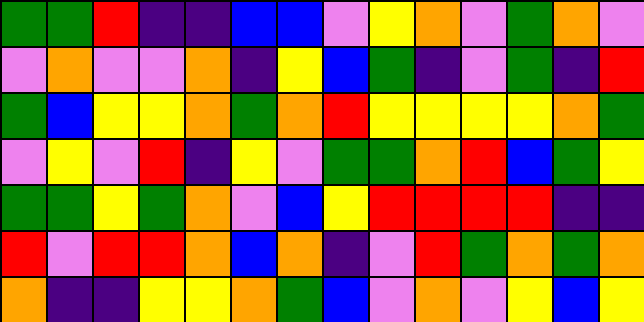[["green", "green", "red", "indigo", "indigo", "blue", "blue", "violet", "yellow", "orange", "violet", "green", "orange", "violet"], ["violet", "orange", "violet", "violet", "orange", "indigo", "yellow", "blue", "green", "indigo", "violet", "green", "indigo", "red"], ["green", "blue", "yellow", "yellow", "orange", "green", "orange", "red", "yellow", "yellow", "yellow", "yellow", "orange", "green"], ["violet", "yellow", "violet", "red", "indigo", "yellow", "violet", "green", "green", "orange", "red", "blue", "green", "yellow"], ["green", "green", "yellow", "green", "orange", "violet", "blue", "yellow", "red", "red", "red", "red", "indigo", "indigo"], ["red", "violet", "red", "red", "orange", "blue", "orange", "indigo", "violet", "red", "green", "orange", "green", "orange"], ["orange", "indigo", "indigo", "yellow", "yellow", "orange", "green", "blue", "violet", "orange", "violet", "yellow", "blue", "yellow"]]